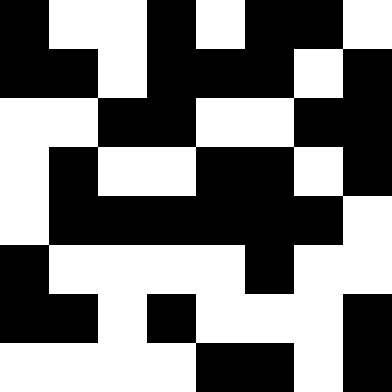[["black", "white", "white", "black", "white", "black", "black", "white"], ["black", "black", "white", "black", "black", "black", "white", "black"], ["white", "white", "black", "black", "white", "white", "black", "black"], ["white", "black", "white", "white", "black", "black", "white", "black"], ["white", "black", "black", "black", "black", "black", "black", "white"], ["black", "white", "white", "white", "white", "black", "white", "white"], ["black", "black", "white", "black", "white", "white", "white", "black"], ["white", "white", "white", "white", "black", "black", "white", "black"]]